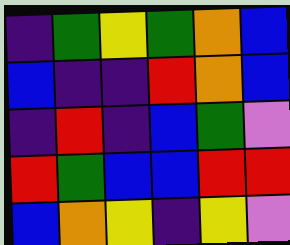[["indigo", "green", "yellow", "green", "orange", "blue"], ["blue", "indigo", "indigo", "red", "orange", "blue"], ["indigo", "red", "indigo", "blue", "green", "violet"], ["red", "green", "blue", "blue", "red", "red"], ["blue", "orange", "yellow", "indigo", "yellow", "violet"]]